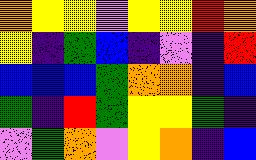[["orange", "yellow", "yellow", "violet", "yellow", "yellow", "red", "orange"], ["yellow", "indigo", "green", "blue", "indigo", "violet", "indigo", "red"], ["blue", "blue", "blue", "green", "orange", "orange", "indigo", "blue"], ["green", "indigo", "red", "green", "yellow", "yellow", "green", "indigo"], ["violet", "green", "orange", "violet", "yellow", "orange", "indigo", "blue"]]